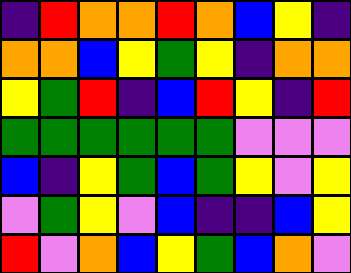[["indigo", "red", "orange", "orange", "red", "orange", "blue", "yellow", "indigo"], ["orange", "orange", "blue", "yellow", "green", "yellow", "indigo", "orange", "orange"], ["yellow", "green", "red", "indigo", "blue", "red", "yellow", "indigo", "red"], ["green", "green", "green", "green", "green", "green", "violet", "violet", "violet"], ["blue", "indigo", "yellow", "green", "blue", "green", "yellow", "violet", "yellow"], ["violet", "green", "yellow", "violet", "blue", "indigo", "indigo", "blue", "yellow"], ["red", "violet", "orange", "blue", "yellow", "green", "blue", "orange", "violet"]]